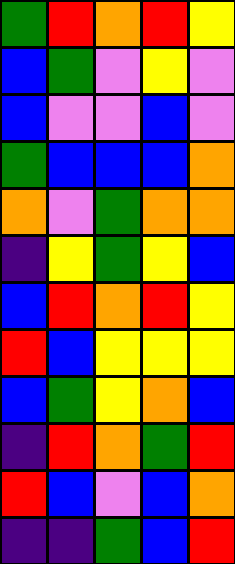[["green", "red", "orange", "red", "yellow"], ["blue", "green", "violet", "yellow", "violet"], ["blue", "violet", "violet", "blue", "violet"], ["green", "blue", "blue", "blue", "orange"], ["orange", "violet", "green", "orange", "orange"], ["indigo", "yellow", "green", "yellow", "blue"], ["blue", "red", "orange", "red", "yellow"], ["red", "blue", "yellow", "yellow", "yellow"], ["blue", "green", "yellow", "orange", "blue"], ["indigo", "red", "orange", "green", "red"], ["red", "blue", "violet", "blue", "orange"], ["indigo", "indigo", "green", "blue", "red"]]